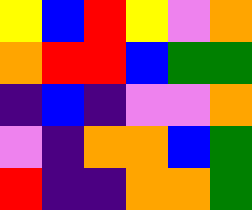[["yellow", "blue", "red", "yellow", "violet", "orange"], ["orange", "red", "red", "blue", "green", "green"], ["indigo", "blue", "indigo", "violet", "violet", "orange"], ["violet", "indigo", "orange", "orange", "blue", "green"], ["red", "indigo", "indigo", "orange", "orange", "green"]]